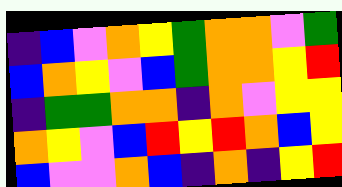[["indigo", "blue", "violet", "orange", "yellow", "green", "orange", "orange", "violet", "green"], ["blue", "orange", "yellow", "violet", "blue", "green", "orange", "orange", "yellow", "red"], ["indigo", "green", "green", "orange", "orange", "indigo", "orange", "violet", "yellow", "yellow"], ["orange", "yellow", "violet", "blue", "red", "yellow", "red", "orange", "blue", "yellow"], ["blue", "violet", "violet", "orange", "blue", "indigo", "orange", "indigo", "yellow", "red"]]